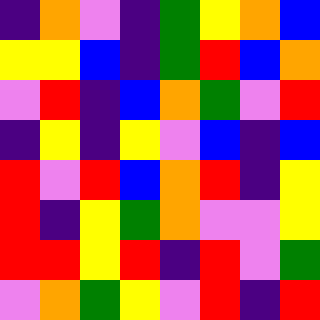[["indigo", "orange", "violet", "indigo", "green", "yellow", "orange", "blue"], ["yellow", "yellow", "blue", "indigo", "green", "red", "blue", "orange"], ["violet", "red", "indigo", "blue", "orange", "green", "violet", "red"], ["indigo", "yellow", "indigo", "yellow", "violet", "blue", "indigo", "blue"], ["red", "violet", "red", "blue", "orange", "red", "indigo", "yellow"], ["red", "indigo", "yellow", "green", "orange", "violet", "violet", "yellow"], ["red", "red", "yellow", "red", "indigo", "red", "violet", "green"], ["violet", "orange", "green", "yellow", "violet", "red", "indigo", "red"]]